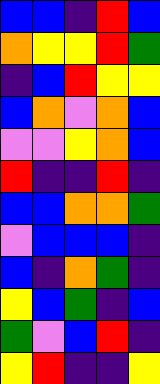[["blue", "blue", "indigo", "red", "blue"], ["orange", "yellow", "yellow", "red", "green"], ["indigo", "blue", "red", "yellow", "yellow"], ["blue", "orange", "violet", "orange", "blue"], ["violet", "violet", "yellow", "orange", "blue"], ["red", "indigo", "indigo", "red", "indigo"], ["blue", "blue", "orange", "orange", "green"], ["violet", "blue", "blue", "blue", "indigo"], ["blue", "indigo", "orange", "green", "indigo"], ["yellow", "blue", "green", "indigo", "blue"], ["green", "violet", "blue", "red", "indigo"], ["yellow", "red", "indigo", "indigo", "yellow"]]